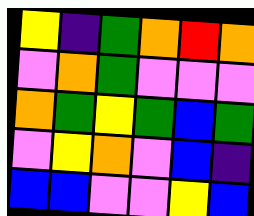[["yellow", "indigo", "green", "orange", "red", "orange"], ["violet", "orange", "green", "violet", "violet", "violet"], ["orange", "green", "yellow", "green", "blue", "green"], ["violet", "yellow", "orange", "violet", "blue", "indigo"], ["blue", "blue", "violet", "violet", "yellow", "blue"]]